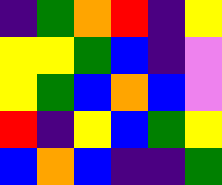[["indigo", "green", "orange", "red", "indigo", "yellow"], ["yellow", "yellow", "green", "blue", "indigo", "violet"], ["yellow", "green", "blue", "orange", "blue", "violet"], ["red", "indigo", "yellow", "blue", "green", "yellow"], ["blue", "orange", "blue", "indigo", "indigo", "green"]]